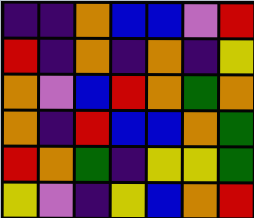[["indigo", "indigo", "orange", "blue", "blue", "violet", "red"], ["red", "indigo", "orange", "indigo", "orange", "indigo", "yellow"], ["orange", "violet", "blue", "red", "orange", "green", "orange"], ["orange", "indigo", "red", "blue", "blue", "orange", "green"], ["red", "orange", "green", "indigo", "yellow", "yellow", "green"], ["yellow", "violet", "indigo", "yellow", "blue", "orange", "red"]]